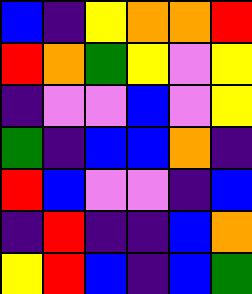[["blue", "indigo", "yellow", "orange", "orange", "red"], ["red", "orange", "green", "yellow", "violet", "yellow"], ["indigo", "violet", "violet", "blue", "violet", "yellow"], ["green", "indigo", "blue", "blue", "orange", "indigo"], ["red", "blue", "violet", "violet", "indigo", "blue"], ["indigo", "red", "indigo", "indigo", "blue", "orange"], ["yellow", "red", "blue", "indigo", "blue", "green"]]